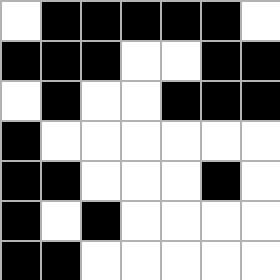[["white", "black", "black", "black", "black", "black", "white"], ["black", "black", "black", "white", "white", "black", "black"], ["white", "black", "white", "white", "black", "black", "black"], ["black", "white", "white", "white", "white", "white", "white"], ["black", "black", "white", "white", "white", "black", "white"], ["black", "white", "black", "white", "white", "white", "white"], ["black", "black", "white", "white", "white", "white", "white"]]